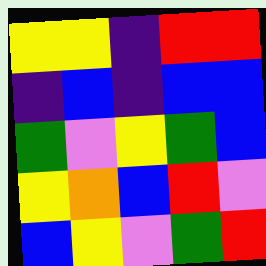[["yellow", "yellow", "indigo", "red", "red"], ["indigo", "blue", "indigo", "blue", "blue"], ["green", "violet", "yellow", "green", "blue"], ["yellow", "orange", "blue", "red", "violet"], ["blue", "yellow", "violet", "green", "red"]]